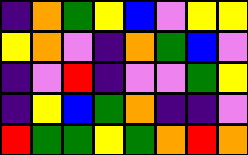[["indigo", "orange", "green", "yellow", "blue", "violet", "yellow", "yellow"], ["yellow", "orange", "violet", "indigo", "orange", "green", "blue", "violet"], ["indigo", "violet", "red", "indigo", "violet", "violet", "green", "yellow"], ["indigo", "yellow", "blue", "green", "orange", "indigo", "indigo", "violet"], ["red", "green", "green", "yellow", "green", "orange", "red", "orange"]]